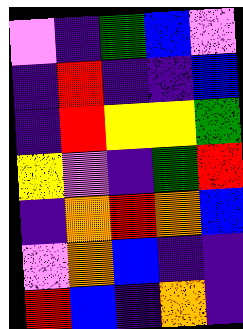[["violet", "indigo", "green", "blue", "violet"], ["indigo", "red", "indigo", "indigo", "blue"], ["indigo", "red", "yellow", "yellow", "green"], ["yellow", "violet", "indigo", "green", "red"], ["indigo", "orange", "red", "orange", "blue"], ["violet", "orange", "blue", "indigo", "indigo"], ["red", "blue", "indigo", "orange", "indigo"]]